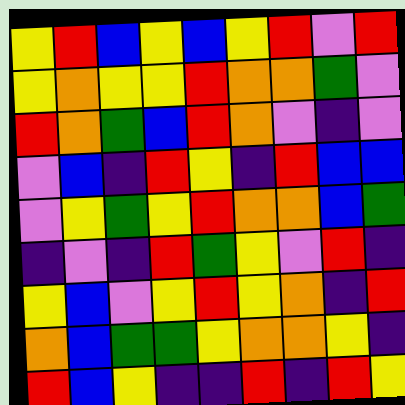[["yellow", "red", "blue", "yellow", "blue", "yellow", "red", "violet", "red"], ["yellow", "orange", "yellow", "yellow", "red", "orange", "orange", "green", "violet"], ["red", "orange", "green", "blue", "red", "orange", "violet", "indigo", "violet"], ["violet", "blue", "indigo", "red", "yellow", "indigo", "red", "blue", "blue"], ["violet", "yellow", "green", "yellow", "red", "orange", "orange", "blue", "green"], ["indigo", "violet", "indigo", "red", "green", "yellow", "violet", "red", "indigo"], ["yellow", "blue", "violet", "yellow", "red", "yellow", "orange", "indigo", "red"], ["orange", "blue", "green", "green", "yellow", "orange", "orange", "yellow", "indigo"], ["red", "blue", "yellow", "indigo", "indigo", "red", "indigo", "red", "yellow"]]